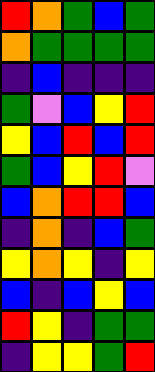[["red", "orange", "green", "blue", "green"], ["orange", "green", "green", "green", "green"], ["indigo", "blue", "indigo", "indigo", "indigo"], ["green", "violet", "blue", "yellow", "red"], ["yellow", "blue", "red", "blue", "red"], ["green", "blue", "yellow", "red", "violet"], ["blue", "orange", "red", "red", "blue"], ["indigo", "orange", "indigo", "blue", "green"], ["yellow", "orange", "yellow", "indigo", "yellow"], ["blue", "indigo", "blue", "yellow", "blue"], ["red", "yellow", "indigo", "green", "green"], ["indigo", "yellow", "yellow", "green", "red"]]